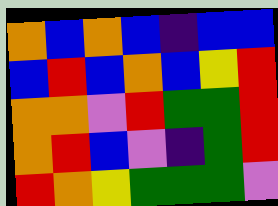[["orange", "blue", "orange", "blue", "indigo", "blue", "blue"], ["blue", "red", "blue", "orange", "blue", "yellow", "red"], ["orange", "orange", "violet", "red", "green", "green", "red"], ["orange", "red", "blue", "violet", "indigo", "green", "red"], ["red", "orange", "yellow", "green", "green", "green", "violet"]]